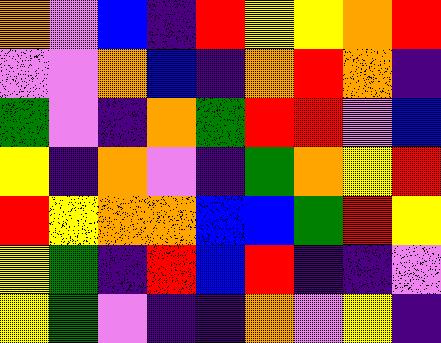[["orange", "violet", "blue", "indigo", "red", "yellow", "yellow", "orange", "red"], ["violet", "violet", "orange", "blue", "indigo", "orange", "red", "orange", "indigo"], ["green", "violet", "indigo", "orange", "green", "red", "red", "violet", "blue"], ["yellow", "indigo", "orange", "violet", "indigo", "green", "orange", "yellow", "red"], ["red", "yellow", "orange", "orange", "blue", "blue", "green", "red", "yellow"], ["yellow", "green", "indigo", "red", "blue", "red", "indigo", "indigo", "violet"], ["yellow", "green", "violet", "indigo", "indigo", "orange", "violet", "yellow", "indigo"]]